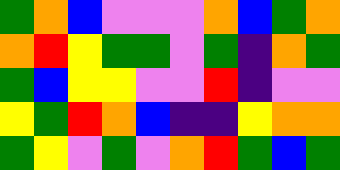[["green", "orange", "blue", "violet", "violet", "violet", "orange", "blue", "green", "orange"], ["orange", "red", "yellow", "green", "green", "violet", "green", "indigo", "orange", "green"], ["green", "blue", "yellow", "yellow", "violet", "violet", "red", "indigo", "violet", "violet"], ["yellow", "green", "red", "orange", "blue", "indigo", "indigo", "yellow", "orange", "orange"], ["green", "yellow", "violet", "green", "violet", "orange", "red", "green", "blue", "green"]]